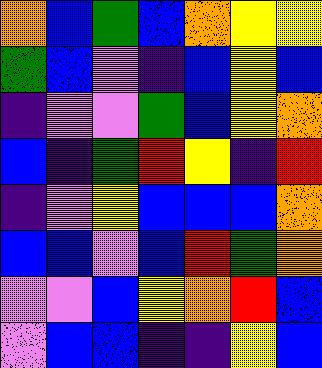[["orange", "blue", "green", "blue", "orange", "yellow", "yellow"], ["green", "blue", "violet", "indigo", "blue", "yellow", "blue"], ["indigo", "violet", "violet", "green", "blue", "yellow", "orange"], ["blue", "indigo", "green", "red", "yellow", "indigo", "red"], ["indigo", "violet", "yellow", "blue", "blue", "blue", "orange"], ["blue", "blue", "violet", "blue", "red", "green", "orange"], ["violet", "violet", "blue", "yellow", "orange", "red", "blue"], ["violet", "blue", "blue", "indigo", "indigo", "yellow", "blue"]]